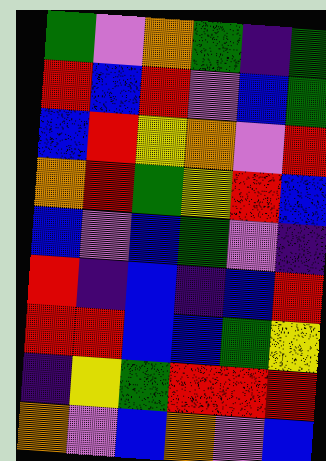[["green", "violet", "orange", "green", "indigo", "green"], ["red", "blue", "red", "violet", "blue", "green"], ["blue", "red", "yellow", "orange", "violet", "red"], ["orange", "red", "green", "yellow", "red", "blue"], ["blue", "violet", "blue", "green", "violet", "indigo"], ["red", "indigo", "blue", "indigo", "blue", "red"], ["red", "red", "blue", "blue", "green", "yellow"], ["indigo", "yellow", "green", "red", "red", "red"], ["orange", "violet", "blue", "orange", "violet", "blue"]]